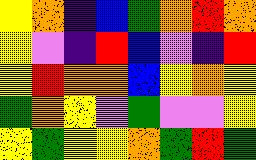[["yellow", "orange", "indigo", "blue", "green", "orange", "red", "orange"], ["yellow", "violet", "indigo", "red", "blue", "violet", "indigo", "red"], ["yellow", "red", "orange", "orange", "blue", "yellow", "orange", "yellow"], ["green", "orange", "yellow", "violet", "green", "violet", "violet", "yellow"], ["yellow", "green", "yellow", "yellow", "orange", "green", "red", "green"]]